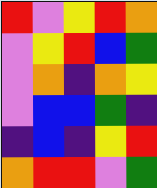[["red", "violet", "yellow", "red", "orange"], ["violet", "yellow", "red", "blue", "green"], ["violet", "orange", "indigo", "orange", "yellow"], ["violet", "blue", "blue", "green", "indigo"], ["indigo", "blue", "indigo", "yellow", "red"], ["orange", "red", "red", "violet", "green"]]